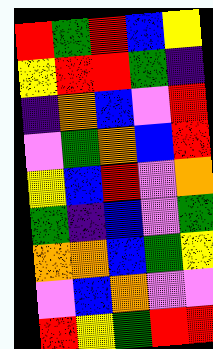[["red", "green", "red", "blue", "yellow"], ["yellow", "red", "red", "green", "indigo"], ["indigo", "orange", "blue", "violet", "red"], ["violet", "green", "orange", "blue", "red"], ["yellow", "blue", "red", "violet", "orange"], ["green", "indigo", "blue", "violet", "green"], ["orange", "orange", "blue", "green", "yellow"], ["violet", "blue", "orange", "violet", "violet"], ["red", "yellow", "green", "red", "red"]]